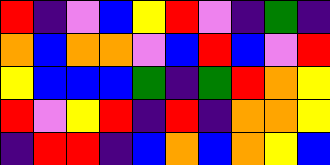[["red", "indigo", "violet", "blue", "yellow", "red", "violet", "indigo", "green", "indigo"], ["orange", "blue", "orange", "orange", "violet", "blue", "red", "blue", "violet", "red"], ["yellow", "blue", "blue", "blue", "green", "indigo", "green", "red", "orange", "yellow"], ["red", "violet", "yellow", "red", "indigo", "red", "indigo", "orange", "orange", "yellow"], ["indigo", "red", "red", "indigo", "blue", "orange", "blue", "orange", "yellow", "blue"]]